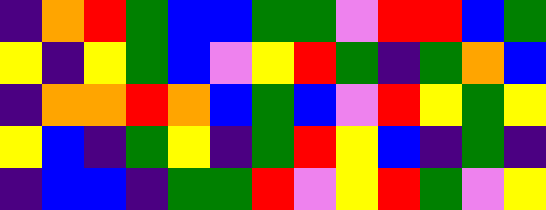[["indigo", "orange", "red", "green", "blue", "blue", "green", "green", "violet", "red", "red", "blue", "green"], ["yellow", "indigo", "yellow", "green", "blue", "violet", "yellow", "red", "green", "indigo", "green", "orange", "blue"], ["indigo", "orange", "orange", "red", "orange", "blue", "green", "blue", "violet", "red", "yellow", "green", "yellow"], ["yellow", "blue", "indigo", "green", "yellow", "indigo", "green", "red", "yellow", "blue", "indigo", "green", "indigo"], ["indigo", "blue", "blue", "indigo", "green", "green", "red", "violet", "yellow", "red", "green", "violet", "yellow"]]